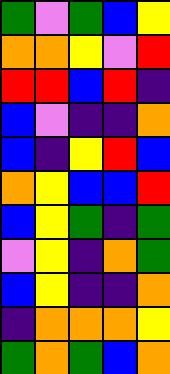[["green", "violet", "green", "blue", "yellow"], ["orange", "orange", "yellow", "violet", "red"], ["red", "red", "blue", "red", "indigo"], ["blue", "violet", "indigo", "indigo", "orange"], ["blue", "indigo", "yellow", "red", "blue"], ["orange", "yellow", "blue", "blue", "red"], ["blue", "yellow", "green", "indigo", "green"], ["violet", "yellow", "indigo", "orange", "green"], ["blue", "yellow", "indigo", "indigo", "orange"], ["indigo", "orange", "orange", "orange", "yellow"], ["green", "orange", "green", "blue", "orange"]]